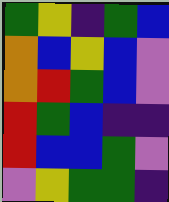[["green", "yellow", "indigo", "green", "blue"], ["orange", "blue", "yellow", "blue", "violet"], ["orange", "red", "green", "blue", "violet"], ["red", "green", "blue", "indigo", "indigo"], ["red", "blue", "blue", "green", "violet"], ["violet", "yellow", "green", "green", "indigo"]]